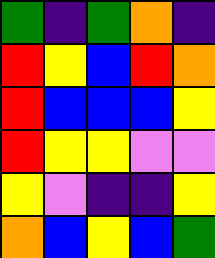[["green", "indigo", "green", "orange", "indigo"], ["red", "yellow", "blue", "red", "orange"], ["red", "blue", "blue", "blue", "yellow"], ["red", "yellow", "yellow", "violet", "violet"], ["yellow", "violet", "indigo", "indigo", "yellow"], ["orange", "blue", "yellow", "blue", "green"]]